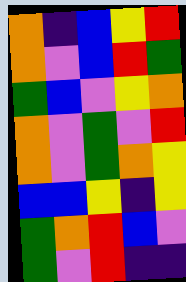[["orange", "indigo", "blue", "yellow", "red"], ["orange", "violet", "blue", "red", "green"], ["green", "blue", "violet", "yellow", "orange"], ["orange", "violet", "green", "violet", "red"], ["orange", "violet", "green", "orange", "yellow"], ["blue", "blue", "yellow", "indigo", "yellow"], ["green", "orange", "red", "blue", "violet"], ["green", "violet", "red", "indigo", "indigo"]]